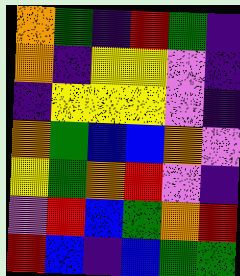[["orange", "green", "indigo", "red", "green", "indigo"], ["orange", "indigo", "yellow", "yellow", "violet", "indigo"], ["indigo", "yellow", "yellow", "yellow", "violet", "indigo"], ["orange", "green", "blue", "blue", "orange", "violet"], ["yellow", "green", "orange", "red", "violet", "indigo"], ["violet", "red", "blue", "green", "orange", "red"], ["red", "blue", "indigo", "blue", "green", "green"]]